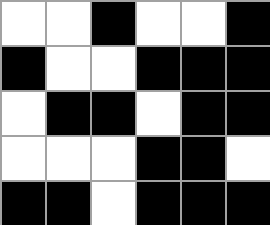[["white", "white", "black", "white", "white", "black"], ["black", "white", "white", "black", "black", "black"], ["white", "black", "black", "white", "black", "black"], ["white", "white", "white", "black", "black", "white"], ["black", "black", "white", "black", "black", "black"]]